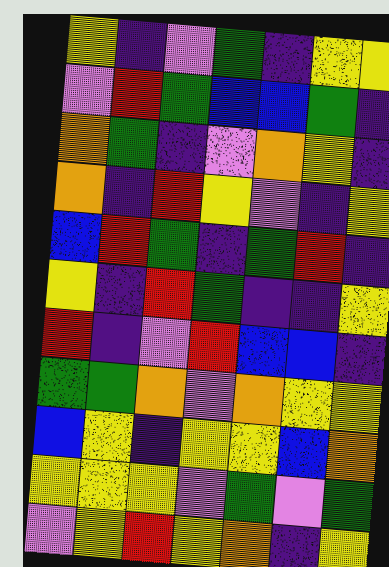[["yellow", "indigo", "violet", "green", "indigo", "yellow", "yellow"], ["violet", "red", "green", "blue", "blue", "green", "indigo"], ["orange", "green", "indigo", "violet", "orange", "yellow", "indigo"], ["orange", "indigo", "red", "yellow", "violet", "indigo", "yellow"], ["blue", "red", "green", "indigo", "green", "red", "indigo"], ["yellow", "indigo", "red", "green", "indigo", "indigo", "yellow"], ["red", "indigo", "violet", "red", "blue", "blue", "indigo"], ["green", "green", "orange", "violet", "orange", "yellow", "yellow"], ["blue", "yellow", "indigo", "yellow", "yellow", "blue", "orange"], ["yellow", "yellow", "yellow", "violet", "green", "violet", "green"], ["violet", "yellow", "red", "yellow", "orange", "indigo", "yellow"]]